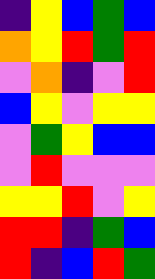[["indigo", "yellow", "blue", "green", "blue"], ["orange", "yellow", "red", "green", "red"], ["violet", "orange", "indigo", "violet", "red"], ["blue", "yellow", "violet", "yellow", "yellow"], ["violet", "green", "yellow", "blue", "blue"], ["violet", "red", "violet", "violet", "violet"], ["yellow", "yellow", "red", "violet", "yellow"], ["red", "red", "indigo", "green", "blue"], ["red", "indigo", "blue", "red", "green"]]